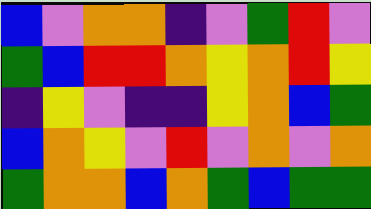[["blue", "violet", "orange", "orange", "indigo", "violet", "green", "red", "violet"], ["green", "blue", "red", "red", "orange", "yellow", "orange", "red", "yellow"], ["indigo", "yellow", "violet", "indigo", "indigo", "yellow", "orange", "blue", "green"], ["blue", "orange", "yellow", "violet", "red", "violet", "orange", "violet", "orange"], ["green", "orange", "orange", "blue", "orange", "green", "blue", "green", "green"]]